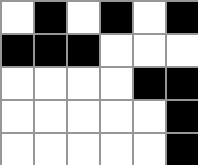[["white", "black", "white", "black", "white", "black"], ["black", "black", "black", "white", "white", "white"], ["white", "white", "white", "white", "black", "black"], ["white", "white", "white", "white", "white", "black"], ["white", "white", "white", "white", "white", "black"]]